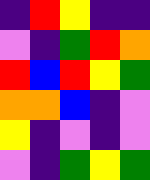[["indigo", "red", "yellow", "indigo", "indigo"], ["violet", "indigo", "green", "red", "orange"], ["red", "blue", "red", "yellow", "green"], ["orange", "orange", "blue", "indigo", "violet"], ["yellow", "indigo", "violet", "indigo", "violet"], ["violet", "indigo", "green", "yellow", "green"]]